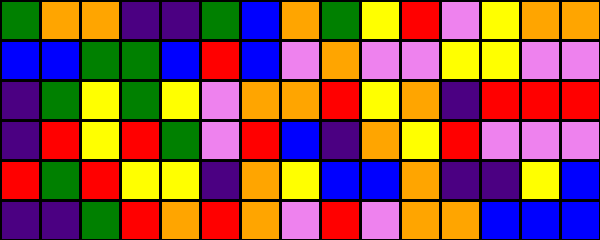[["green", "orange", "orange", "indigo", "indigo", "green", "blue", "orange", "green", "yellow", "red", "violet", "yellow", "orange", "orange"], ["blue", "blue", "green", "green", "blue", "red", "blue", "violet", "orange", "violet", "violet", "yellow", "yellow", "violet", "violet"], ["indigo", "green", "yellow", "green", "yellow", "violet", "orange", "orange", "red", "yellow", "orange", "indigo", "red", "red", "red"], ["indigo", "red", "yellow", "red", "green", "violet", "red", "blue", "indigo", "orange", "yellow", "red", "violet", "violet", "violet"], ["red", "green", "red", "yellow", "yellow", "indigo", "orange", "yellow", "blue", "blue", "orange", "indigo", "indigo", "yellow", "blue"], ["indigo", "indigo", "green", "red", "orange", "red", "orange", "violet", "red", "violet", "orange", "orange", "blue", "blue", "blue"]]